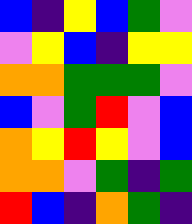[["blue", "indigo", "yellow", "blue", "green", "violet"], ["violet", "yellow", "blue", "indigo", "yellow", "yellow"], ["orange", "orange", "green", "green", "green", "violet"], ["blue", "violet", "green", "red", "violet", "blue"], ["orange", "yellow", "red", "yellow", "violet", "blue"], ["orange", "orange", "violet", "green", "indigo", "green"], ["red", "blue", "indigo", "orange", "green", "indigo"]]